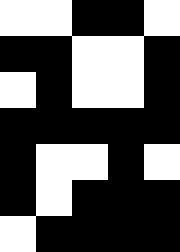[["white", "white", "black", "black", "white"], ["black", "black", "white", "white", "black"], ["white", "black", "white", "white", "black"], ["black", "black", "black", "black", "black"], ["black", "white", "white", "black", "white"], ["black", "white", "black", "black", "black"], ["white", "black", "black", "black", "black"]]